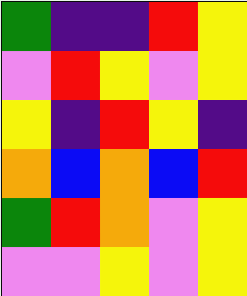[["green", "indigo", "indigo", "red", "yellow"], ["violet", "red", "yellow", "violet", "yellow"], ["yellow", "indigo", "red", "yellow", "indigo"], ["orange", "blue", "orange", "blue", "red"], ["green", "red", "orange", "violet", "yellow"], ["violet", "violet", "yellow", "violet", "yellow"]]